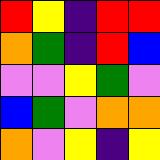[["red", "yellow", "indigo", "red", "red"], ["orange", "green", "indigo", "red", "blue"], ["violet", "violet", "yellow", "green", "violet"], ["blue", "green", "violet", "orange", "orange"], ["orange", "violet", "yellow", "indigo", "yellow"]]